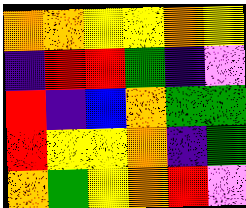[["orange", "orange", "yellow", "yellow", "orange", "yellow"], ["indigo", "red", "red", "green", "indigo", "violet"], ["red", "indigo", "blue", "orange", "green", "green"], ["red", "yellow", "yellow", "orange", "indigo", "green"], ["orange", "green", "yellow", "orange", "red", "violet"]]